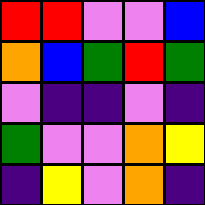[["red", "red", "violet", "violet", "blue"], ["orange", "blue", "green", "red", "green"], ["violet", "indigo", "indigo", "violet", "indigo"], ["green", "violet", "violet", "orange", "yellow"], ["indigo", "yellow", "violet", "orange", "indigo"]]